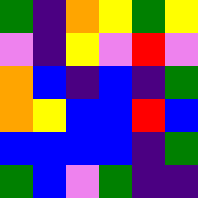[["green", "indigo", "orange", "yellow", "green", "yellow"], ["violet", "indigo", "yellow", "violet", "red", "violet"], ["orange", "blue", "indigo", "blue", "indigo", "green"], ["orange", "yellow", "blue", "blue", "red", "blue"], ["blue", "blue", "blue", "blue", "indigo", "green"], ["green", "blue", "violet", "green", "indigo", "indigo"]]